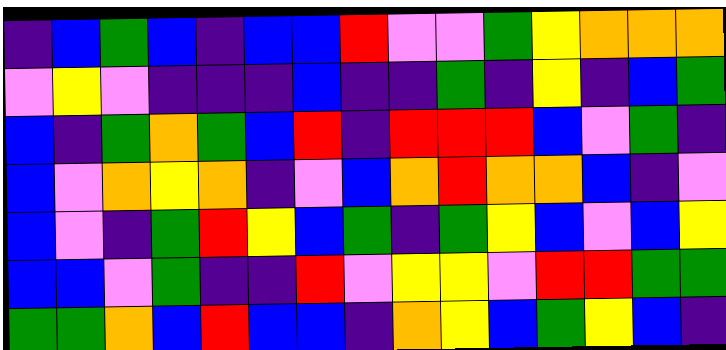[["indigo", "blue", "green", "blue", "indigo", "blue", "blue", "red", "violet", "violet", "green", "yellow", "orange", "orange", "orange"], ["violet", "yellow", "violet", "indigo", "indigo", "indigo", "blue", "indigo", "indigo", "green", "indigo", "yellow", "indigo", "blue", "green"], ["blue", "indigo", "green", "orange", "green", "blue", "red", "indigo", "red", "red", "red", "blue", "violet", "green", "indigo"], ["blue", "violet", "orange", "yellow", "orange", "indigo", "violet", "blue", "orange", "red", "orange", "orange", "blue", "indigo", "violet"], ["blue", "violet", "indigo", "green", "red", "yellow", "blue", "green", "indigo", "green", "yellow", "blue", "violet", "blue", "yellow"], ["blue", "blue", "violet", "green", "indigo", "indigo", "red", "violet", "yellow", "yellow", "violet", "red", "red", "green", "green"], ["green", "green", "orange", "blue", "red", "blue", "blue", "indigo", "orange", "yellow", "blue", "green", "yellow", "blue", "indigo"]]